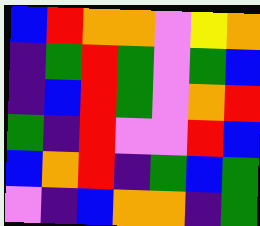[["blue", "red", "orange", "orange", "violet", "yellow", "orange"], ["indigo", "green", "red", "green", "violet", "green", "blue"], ["indigo", "blue", "red", "green", "violet", "orange", "red"], ["green", "indigo", "red", "violet", "violet", "red", "blue"], ["blue", "orange", "red", "indigo", "green", "blue", "green"], ["violet", "indigo", "blue", "orange", "orange", "indigo", "green"]]